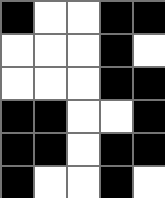[["black", "white", "white", "black", "black"], ["white", "white", "white", "black", "white"], ["white", "white", "white", "black", "black"], ["black", "black", "white", "white", "black"], ["black", "black", "white", "black", "black"], ["black", "white", "white", "black", "white"]]